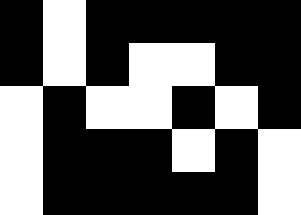[["black", "white", "black", "black", "black", "black", "black"], ["black", "white", "black", "white", "white", "black", "black"], ["white", "black", "white", "white", "black", "white", "black"], ["white", "black", "black", "black", "white", "black", "white"], ["white", "black", "black", "black", "black", "black", "white"]]